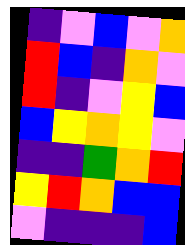[["indigo", "violet", "blue", "violet", "orange"], ["red", "blue", "indigo", "orange", "violet"], ["red", "indigo", "violet", "yellow", "blue"], ["blue", "yellow", "orange", "yellow", "violet"], ["indigo", "indigo", "green", "orange", "red"], ["yellow", "red", "orange", "blue", "blue"], ["violet", "indigo", "indigo", "indigo", "blue"]]